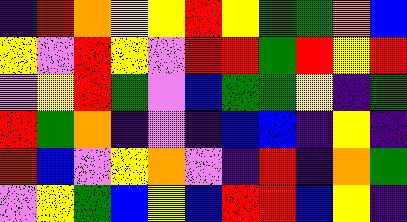[["indigo", "red", "orange", "yellow", "yellow", "red", "yellow", "green", "green", "orange", "blue"], ["yellow", "violet", "red", "yellow", "violet", "red", "red", "green", "red", "yellow", "red"], ["violet", "yellow", "red", "green", "violet", "blue", "green", "green", "yellow", "indigo", "green"], ["red", "green", "orange", "indigo", "violet", "indigo", "blue", "blue", "indigo", "yellow", "indigo"], ["red", "blue", "violet", "yellow", "orange", "violet", "indigo", "red", "indigo", "orange", "green"], ["violet", "yellow", "green", "blue", "yellow", "blue", "red", "red", "blue", "yellow", "indigo"]]